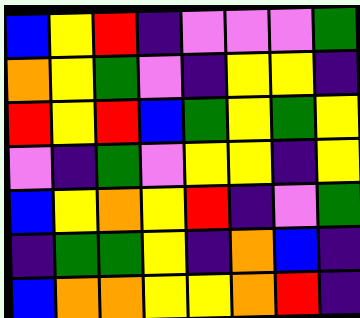[["blue", "yellow", "red", "indigo", "violet", "violet", "violet", "green"], ["orange", "yellow", "green", "violet", "indigo", "yellow", "yellow", "indigo"], ["red", "yellow", "red", "blue", "green", "yellow", "green", "yellow"], ["violet", "indigo", "green", "violet", "yellow", "yellow", "indigo", "yellow"], ["blue", "yellow", "orange", "yellow", "red", "indigo", "violet", "green"], ["indigo", "green", "green", "yellow", "indigo", "orange", "blue", "indigo"], ["blue", "orange", "orange", "yellow", "yellow", "orange", "red", "indigo"]]